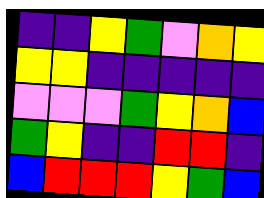[["indigo", "indigo", "yellow", "green", "violet", "orange", "yellow"], ["yellow", "yellow", "indigo", "indigo", "indigo", "indigo", "indigo"], ["violet", "violet", "violet", "green", "yellow", "orange", "blue"], ["green", "yellow", "indigo", "indigo", "red", "red", "indigo"], ["blue", "red", "red", "red", "yellow", "green", "blue"]]